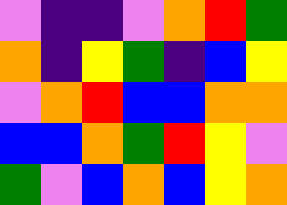[["violet", "indigo", "indigo", "violet", "orange", "red", "green"], ["orange", "indigo", "yellow", "green", "indigo", "blue", "yellow"], ["violet", "orange", "red", "blue", "blue", "orange", "orange"], ["blue", "blue", "orange", "green", "red", "yellow", "violet"], ["green", "violet", "blue", "orange", "blue", "yellow", "orange"]]